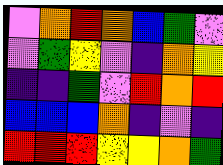[["violet", "orange", "red", "orange", "blue", "green", "violet"], ["violet", "green", "yellow", "violet", "indigo", "orange", "yellow"], ["indigo", "indigo", "green", "violet", "red", "orange", "red"], ["blue", "blue", "blue", "orange", "indigo", "violet", "indigo"], ["red", "red", "red", "yellow", "yellow", "orange", "green"]]